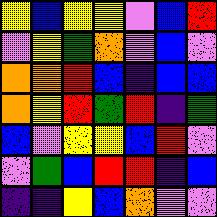[["yellow", "blue", "yellow", "yellow", "violet", "blue", "red"], ["violet", "yellow", "green", "orange", "violet", "blue", "violet"], ["orange", "orange", "red", "blue", "indigo", "blue", "blue"], ["orange", "yellow", "red", "green", "red", "indigo", "green"], ["blue", "violet", "yellow", "yellow", "blue", "red", "violet"], ["violet", "green", "blue", "red", "red", "indigo", "blue"], ["indigo", "indigo", "yellow", "blue", "orange", "violet", "violet"]]